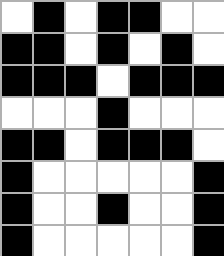[["white", "black", "white", "black", "black", "white", "white"], ["black", "black", "white", "black", "white", "black", "white"], ["black", "black", "black", "white", "black", "black", "black"], ["white", "white", "white", "black", "white", "white", "white"], ["black", "black", "white", "black", "black", "black", "white"], ["black", "white", "white", "white", "white", "white", "black"], ["black", "white", "white", "black", "white", "white", "black"], ["black", "white", "white", "white", "white", "white", "black"]]